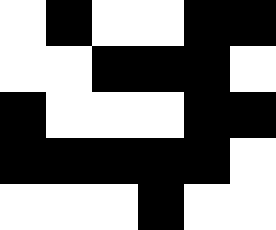[["white", "black", "white", "white", "black", "black"], ["white", "white", "black", "black", "black", "white"], ["black", "white", "white", "white", "black", "black"], ["black", "black", "black", "black", "black", "white"], ["white", "white", "white", "black", "white", "white"]]